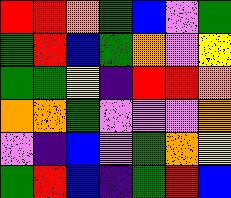[["red", "red", "orange", "green", "blue", "violet", "green"], ["green", "red", "blue", "green", "orange", "violet", "yellow"], ["green", "green", "yellow", "indigo", "red", "red", "orange"], ["orange", "orange", "green", "violet", "violet", "violet", "orange"], ["violet", "indigo", "blue", "violet", "green", "orange", "yellow"], ["green", "red", "blue", "indigo", "green", "red", "blue"]]